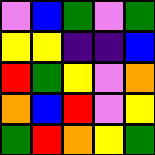[["violet", "blue", "green", "violet", "green"], ["yellow", "yellow", "indigo", "indigo", "blue"], ["red", "green", "yellow", "violet", "orange"], ["orange", "blue", "red", "violet", "yellow"], ["green", "red", "orange", "yellow", "green"]]